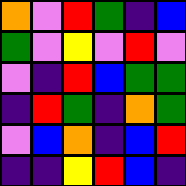[["orange", "violet", "red", "green", "indigo", "blue"], ["green", "violet", "yellow", "violet", "red", "violet"], ["violet", "indigo", "red", "blue", "green", "green"], ["indigo", "red", "green", "indigo", "orange", "green"], ["violet", "blue", "orange", "indigo", "blue", "red"], ["indigo", "indigo", "yellow", "red", "blue", "indigo"]]